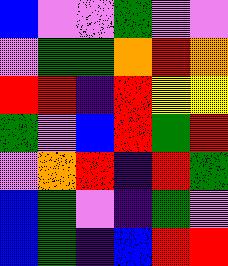[["blue", "violet", "violet", "green", "violet", "violet"], ["violet", "green", "green", "orange", "red", "orange"], ["red", "red", "indigo", "red", "yellow", "yellow"], ["green", "violet", "blue", "red", "green", "red"], ["violet", "orange", "red", "indigo", "red", "green"], ["blue", "green", "violet", "indigo", "green", "violet"], ["blue", "green", "indigo", "blue", "red", "red"]]